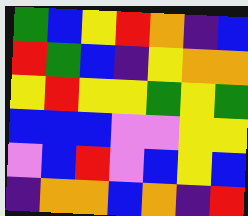[["green", "blue", "yellow", "red", "orange", "indigo", "blue"], ["red", "green", "blue", "indigo", "yellow", "orange", "orange"], ["yellow", "red", "yellow", "yellow", "green", "yellow", "green"], ["blue", "blue", "blue", "violet", "violet", "yellow", "yellow"], ["violet", "blue", "red", "violet", "blue", "yellow", "blue"], ["indigo", "orange", "orange", "blue", "orange", "indigo", "red"]]